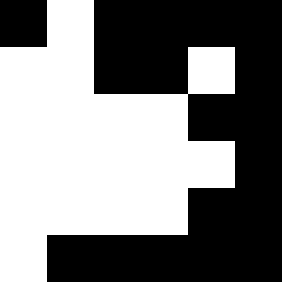[["black", "white", "black", "black", "black", "black"], ["white", "white", "black", "black", "white", "black"], ["white", "white", "white", "white", "black", "black"], ["white", "white", "white", "white", "white", "black"], ["white", "white", "white", "white", "black", "black"], ["white", "black", "black", "black", "black", "black"]]